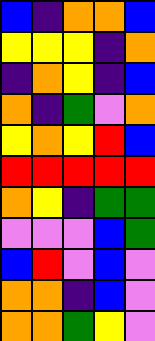[["blue", "indigo", "orange", "orange", "blue"], ["yellow", "yellow", "yellow", "indigo", "orange"], ["indigo", "orange", "yellow", "indigo", "blue"], ["orange", "indigo", "green", "violet", "orange"], ["yellow", "orange", "yellow", "red", "blue"], ["red", "red", "red", "red", "red"], ["orange", "yellow", "indigo", "green", "green"], ["violet", "violet", "violet", "blue", "green"], ["blue", "red", "violet", "blue", "violet"], ["orange", "orange", "indigo", "blue", "violet"], ["orange", "orange", "green", "yellow", "violet"]]